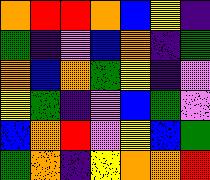[["orange", "red", "red", "orange", "blue", "yellow", "indigo"], ["green", "indigo", "violet", "blue", "orange", "indigo", "green"], ["orange", "blue", "orange", "green", "yellow", "indigo", "violet"], ["yellow", "green", "indigo", "violet", "blue", "green", "violet"], ["blue", "orange", "red", "violet", "yellow", "blue", "green"], ["green", "orange", "indigo", "yellow", "orange", "orange", "red"]]